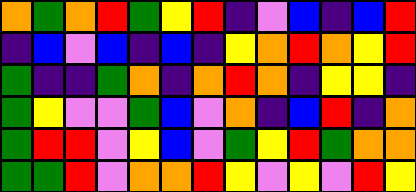[["orange", "green", "orange", "red", "green", "yellow", "red", "indigo", "violet", "blue", "indigo", "blue", "red"], ["indigo", "blue", "violet", "blue", "indigo", "blue", "indigo", "yellow", "orange", "red", "orange", "yellow", "red"], ["green", "indigo", "indigo", "green", "orange", "indigo", "orange", "red", "orange", "indigo", "yellow", "yellow", "indigo"], ["green", "yellow", "violet", "violet", "green", "blue", "violet", "orange", "indigo", "blue", "red", "indigo", "orange"], ["green", "red", "red", "violet", "yellow", "blue", "violet", "green", "yellow", "red", "green", "orange", "orange"], ["green", "green", "red", "violet", "orange", "orange", "red", "yellow", "violet", "yellow", "violet", "red", "yellow"]]